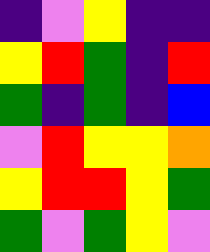[["indigo", "violet", "yellow", "indigo", "indigo"], ["yellow", "red", "green", "indigo", "red"], ["green", "indigo", "green", "indigo", "blue"], ["violet", "red", "yellow", "yellow", "orange"], ["yellow", "red", "red", "yellow", "green"], ["green", "violet", "green", "yellow", "violet"]]